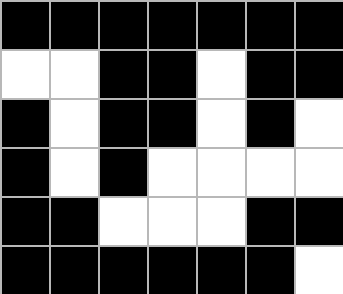[["black", "black", "black", "black", "black", "black", "black"], ["white", "white", "black", "black", "white", "black", "black"], ["black", "white", "black", "black", "white", "black", "white"], ["black", "white", "black", "white", "white", "white", "white"], ["black", "black", "white", "white", "white", "black", "black"], ["black", "black", "black", "black", "black", "black", "white"]]